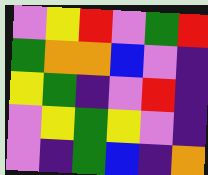[["violet", "yellow", "red", "violet", "green", "red"], ["green", "orange", "orange", "blue", "violet", "indigo"], ["yellow", "green", "indigo", "violet", "red", "indigo"], ["violet", "yellow", "green", "yellow", "violet", "indigo"], ["violet", "indigo", "green", "blue", "indigo", "orange"]]